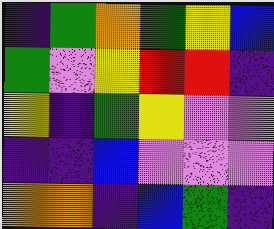[["indigo", "green", "orange", "green", "yellow", "blue"], ["green", "violet", "yellow", "red", "red", "indigo"], ["yellow", "indigo", "green", "yellow", "violet", "violet"], ["indigo", "indigo", "blue", "violet", "violet", "violet"], ["orange", "orange", "indigo", "blue", "green", "indigo"]]